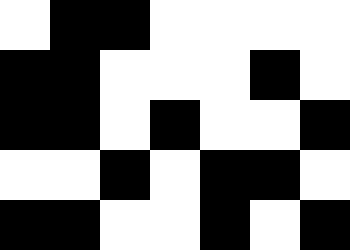[["white", "black", "black", "white", "white", "white", "white"], ["black", "black", "white", "white", "white", "black", "white"], ["black", "black", "white", "black", "white", "white", "black"], ["white", "white", "black", "white", "black", "black", "white"], ["black", "black", "white", "white", "black", "white", "black"]]